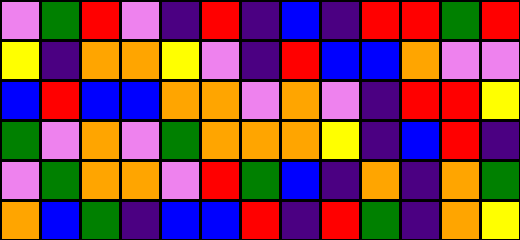[["violet", "green", "red", "violet", "indigo", "red", "indigo", "blue", "indigo", "red", "red", "green", "red"], ["yellow", "indigo", "orange", "orange", "yellow", "violet", "indigo", "red", "blue", "blue", "orange", "violet", "violet"], ["blue", "red", "blue", "blue", "orange", "orange", "violet", "orange", "violet", "indigo", "red", "red", "yellow"], ["green", "violet", "orange", "violet", "green", "orange", "orange", "orange", "yellow", "indigo", "blue", "red", "indigo"], ["violet", "green", "orange", "orange", "violet", "red", "green", "blue", "indigo", "orange", "indigo", "orange", "green"], ["orange", "blue", "green", "indigo", "blue", "blue", "red", "indigo", "red", "green", "indigo", "orange", "yellow"]]